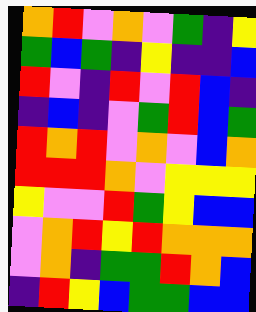[["orange", "red", "violet", "orange", "violet", "green", "indigo", "yellow"], ["green", "blue", "green", "indigo", "yellow", "indigo", "indigo", "blue"], ["red", "violet", "indigo", "red", "violet", "red", "blue", "indigo"], ["indigo", "blue", "indigo", "violet", "green", "red", "blue", "green"], ["red", "orange", "red", "violet", "orange", "violet", "blue", "orange"], ["red", "red", "red", "orange", "violet", "yellow", "yellow", "yellow"], ["yellow", "violet", "violet", "red", "green", "yellow", "blue", "blue"], ["violet", "orange", "red", "yellow", "red", "orange", "orange", "orange"], ["violet", "orange", "indigo", "green", "green", "red", "orange", "blue"], ["indigo", "red", "yellow", "blue", "green", "green", "blue", "blue"]]